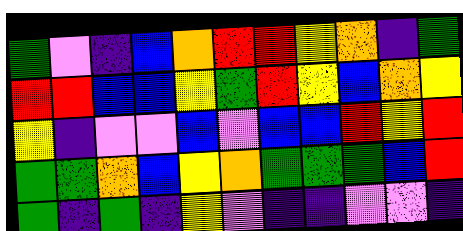[["green", "violet", "indigo", "blue", "orange", "red", "red", "yellow", "orange", "indigo", "green"], ["red", "red", "blue", "blue", "yellow", "green", "red", "yellow", "blue", "orange", "yellow"], ["yellow", "indigo", "violet", "violet", "blue", "violet", "blue", "blue", "red", "yellow", "red"], ["green", "green", "orange", "blue", "yellow", "orange", "green", "green", "green", "blue", "red"], ["green", "indigo", "green", "indigo", "yellow", "violet", "indigo", "indigo", "violet", "violet", "indigo"]]